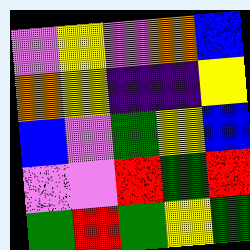[["violet", "yellow", "violet", "orange", "blue"], ["orange", "yellow", "indigo", "indigo", "yellow"], ["blue", "violet", "green", "yellow", "blue"], ["violet", "violet", "red", "green", "red"], ["green", "red", "green", "yellow", "green"]]